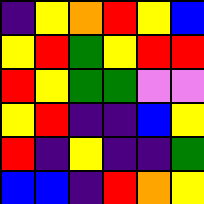[["indigo", "yellow", "orange", "red", "yellow", "blue"], ["yellow", "red", "green", "yellow", "red", "red"], ["red", "yellow", "green", "green", "violet", "violet"], ["yellow", "red", "indigo", "indigo", "blue", "yellow"], ["red", "indigo", "yellow", "indigo", "indigo", "green"], ["blue", "blue", "indigo", "red", "orange", "yellow"]]